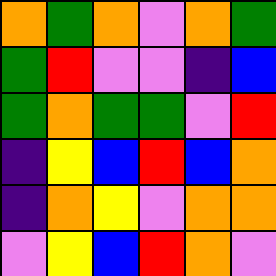[["orange", "green", "orange", "violet", "orange", "green"], ["green", "red", "violet", "violet", "indigo", "blue"], ["green", "orange", "green", "green", "violet", "red"], ["indigo", "yellow", "blue", "red", "blue", "orange"], ["indigo", "orange", "yellow", "violet", "orange", "orange"], ["violet", "yellow", "blue", "red", "orange", "violet"]]